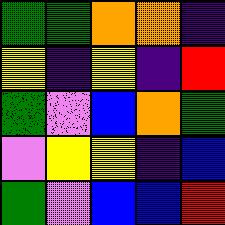[["green", "green", "orange", "orange", "indigo"], ["yellow", "indigo", "yellow", "indigo", "red"], ["green", "violet", "blue", "orange", "green"], ["violet", "yellow", "yellow", "indigo", "blue"], ["green", "violet", "blue", "blue", "red"]]